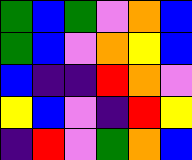[["green", "blue", "green", "violet", "orange", "blue"], ["green", "blue", "violet", "orange", "yellow", "blue"], ["blue", "indigo", "indigo", "red", "orange", "violet"], ["yellow", "blue", "violet", "indigo", "red", "yellow"], ["indigo", "red", "violet", "green", "orange", "blue"]]